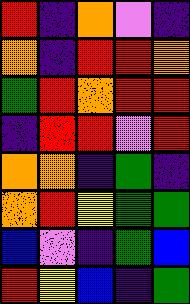[["red", "indigo", "orange", "violet", "indigo"], ["orange", "indigo", "red", "red", "orange"], ["green", "red", "orange", "red", "red"], ["indigo", "red", "red", "violet", "red"], ["orange", "orange", "indigo", "green", "indigo"], ["orange", "red", "yellow", "green", "green"], ["blue", "violet", "indigo", "green", "blue"], ["red", "yellow", "blue", "indigo", "green"]]